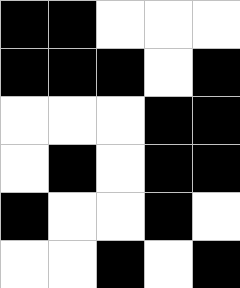[["black", "black", "white", "white", "white"], ["black", "black", "black", "white", "black"], ["white", "white", "white", "black", "black"], ["white", "black", "white", "black", "black"], ["black", "white", "white", "black", "white"], ["white", "white", "black", "white", "black"]]